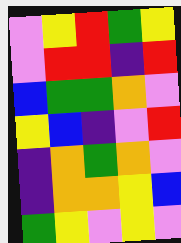[["violet", "yellow", "red", "green", "yellow"], ["violet", "red", "red", "indigo", "red"], ["blue", "green", "green", "orange", "violet"], ["yellow", "blue", "indigo", "violet", "red"], ["indigo", "orange", "green", "orange", "violet"], ["indigo", "orange", "orange", "yellow", "blue"], ["green", "yellow", "violet", "yellow", "violet"]]